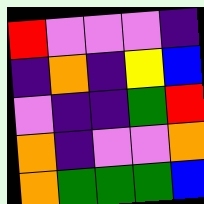[["red", "violet", "violet", "violet", "indigo"], ["indigo", "orange", "indigo", "yellow", "blue"], ["violet", "indigo", "indigo", "green", "red"], ["orange", "indigo", "violet", "violet", "orange"], ["orange", "green", "green", "green", "blue"]]